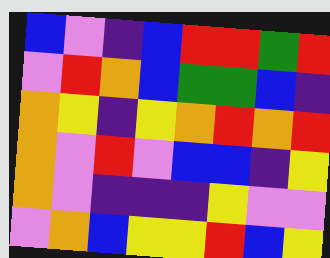[["blue", "violet", "indigo", "blue", "red", "red", "green", "red"], ["violet", "red", "orange", "blue", "green", "green", "blue", "indigo"], ["orange", "yellow", "indigo", "yellow", "orange", "red", "orange", "red"], ["orange", "violet", "red", "violet", "blue", "blue", "indigo", "yellow"], ["orange", "violet", "indigo", "indigo", "indigo", "yellow", "violet", "violet"], ["violet", "orange", "blue", "yellow", "yellow", "red", "blue", "yellow"]]